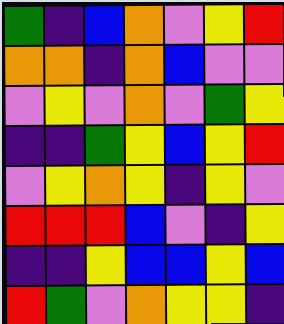[["green", "indigo", "blue", "orange", "violet", "yellow", "red"], ["orange", "orange", "indigo", "orange", "blue", "violet", "violet"], ["violet", "yellow", "violet", "orange", "violet", "green", "yellow"], ["indigo", "indigo", "green", "yellow", "blue", "yellow", "red"], ["violet", "yellow", "orange", "yellow", "indigo", "yellow", "violet"], ["red", "red", "red", "blue", "violet", "indigo", "yellow"], ["indigo", "indigo", "yellow", "blue", "blue", "yellow", "blue"], ["red", "green", "violet", "orange", "yellow", "yellow", "indigo"]]